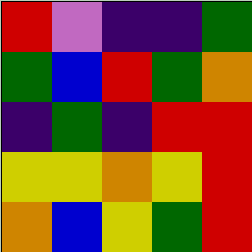[["red", "violet", "indigo", "indigo", "green"], ["green", "blue", "red", "green", "orange"], ["indigo", "green", "indigo", "red", "red"], ["yellow", "yellow", "orange", "yellow", "red"], ["orange", "blue", "yellow", "green", "red"]]